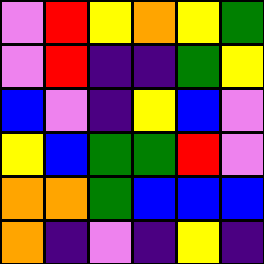[["violet", "red", "yellow", "orange", "yellow", "green"], ["violet", "red", "indigo", "indigo", "green", "yellow"], ["blue", "violet", "indigo", "yellow", "blue", "violet"], ["yellow", "blue", "green", "green", "red", "violet"], ["orange", "orange", "green", "blue", "blue", "blue"], ["orange", "indigo", "violet", "indigo", "yellow", "indigo"]]